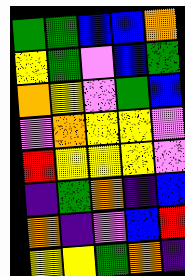[["green", "green", "blue", "blue", "orange"], ["yellow", "green", "violet", "blue", "green"], ["orange", "yellow", "violet", "green", "blue"], ["violet", "orange", "yellow", "yellow", "violet"], ["red", "yellow", "yellow", "yellow", "violet"], ["indigo", "green", "orange", "indigo", "blue"], ["orange", "indigo", "violet", "blue", "red"], ["yellow", "yellow", "green", "orange", "indigo"]]